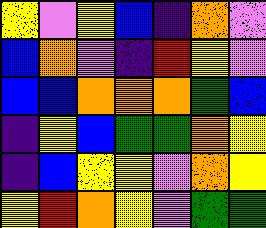[["yellow", "violet", "yellow", "blue", "indigo", "orange", "violet"], ["blue", "orange", "violet", "indigo", "red", "yellow", "violet"], ["blue", "blue", "orange", "orange", "orange", "green", "blue"], ["indigo", "yellow", "blue", "green", "green", "orange", "yellow"], ["indigo", "blue", "yellow", "yellow", "violet", "orange", "yellow"], ["yellow", "red", "orange", "yellow", "violet", "green", "green"]]